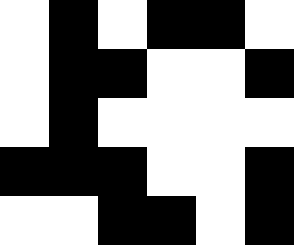[["white", "black", "white", "black", "black", "white"], ["white", "black", "black", "white", "white", "black"], ["white", "black", "white", "white", "white", "white"], ["black", "black", "black", "white", "white", "black"], ["white", "white", "black", "black", "white", "black"]]